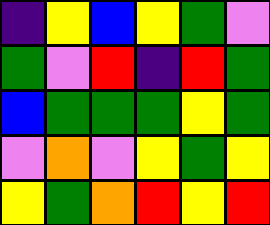[["indigo", "yellow", "blue", "yellow", "green", "violet"], ["green", "violet", "red", "indigo", "red", "green"], ["blue", "green", "green", "green", "yellow", "green"], ["violet", "orange", "violet", "yellow", "green", "yellow"], ["yellow", "green", "orange", "red", "yellow", "red"]]